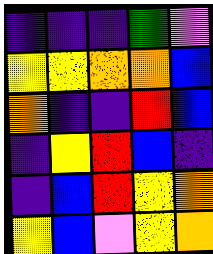[["indigo", "indigo", "indigo", "green", "violet"], ["yellow", "yellow", "orange", "orange", "blue"], ["orange", "indigo", "indigo", "red", "blue"], ["indigo", "yellow", "red", "blue", "indigo"], ["indigo", "blue", "red", "yellow", "orange"], ["yellow", "blue", "violet", "yellow", "orange"]]